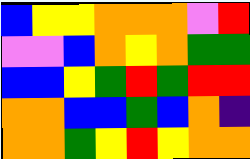[["blue", "yellow", "yellow", "orange", "orange", "orange", "violet", "red"], ["violet", "violet", "blue", "orange", "yellow", "orange", "green", "green"], ["blue", "blue", "yellow", "green", "red", "green", "red", "red"], ["orange", "orange", "blue", "blue", "green", "blue", "orange", "indigo"], ["orange", "orange", "green", "yellow", "red", "yellow", "orange", "orange"]]